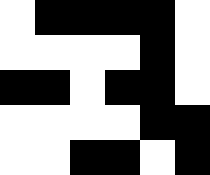[["white", "black", "black", "black", "black", "white"], ["white", "white", "white", "white", "black", "white"], ["black", "black", "white", "black", "black", "white"], ["white", "white", "white", "white", "black", "black"], ["white", "white", "black", "black", "white", "black"]]